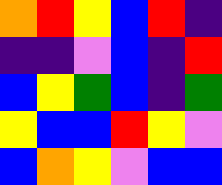[["orange", "red", "yellow", "blue", "red", "indigo"], ["indigo", "indigo", "violet", "blue", "indigo", "red"], ["blue", "yellow", "green", "blue", "indigo", "green"], ["yellow", "blue", "blue", "red", "yellow", "violet"], ["blue", "orange", "yellow", "violet", "blue", "blue"]]